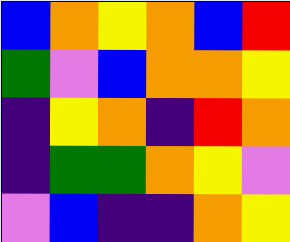[["blue", "orange", "yellow", "orange", "blue", "red"], ["green", "violet", "blue", "orange", "orange", "yellow"], ["indigo", "yellow", "orange", "indigo", "red", "orange"], ["indigo", "green", "green", "orange", "yellow", "violet"], ["violet", "blue", "indigo", "indigo", "orange", "yellow"]]